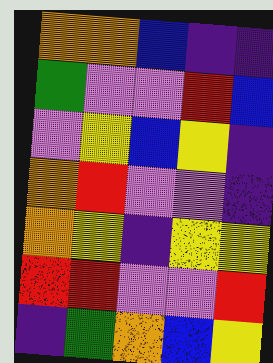[["orange", "orange", "blue", "indigo", "indigo"], ["green", "violet", "violet", "red", "blue"], ["violet", "yellow", "blue", "yellow", "indigo"], ["orange", "red", "violet", "violet", "indigo"], ["orange", "yellow", "indigo", "yellow", "yellow"], ["red", "red", "violet", "violet", "red"], ["indigo", "green", "orange", "blue", "yellow"]]